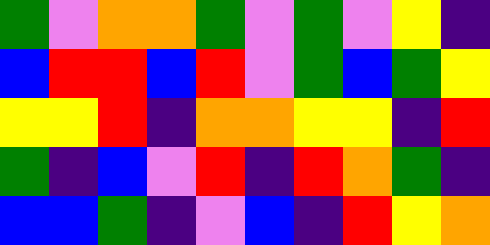[["green", "violet", "orange", "orange", "green", "violet", "green", "violet", "yellow", "indigo"], ["blue", "red", "red", "blue", "red", "violet", "green", "blue", "green", "yellow"], ["yellow", "yellow", "red", "indigo", "orange", "orange", "yellow", "yellow", "indigo", "red"], ["green", "indigo", "blue", "violet", "red", "indigo", "red", "orange", "green", "indigo"], ["blue", "blue", "green", "indigo", "violet", "blue", "indigo", "red", "yellow", "orange"]]